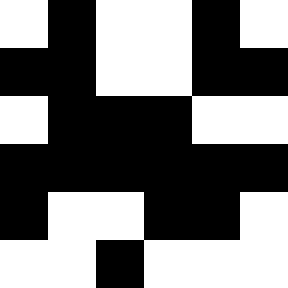[["white", "black", "white", "white", "black", "white"], ["black", "black", "white", "white", "black", "black"], ["white", "black", "black", "black", "white", "white"], ["black", "black", "black", "black", "black", "black"], ["black", "white", "white", "black", "black", "white"], ["white", "white", "black", "white", "white", "white"]]